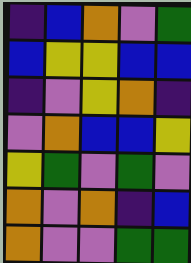[["indigo", "blue", "orange", "violet", "green"], ["blue", "yellow", "yellow", "blue", "blue"], ["indigo", "violet", "yellow", "orange", "indigo"], ["violet", "orange", "blue", "blue", "yellow"], ["yellow", "green", "violet", "green", "violet"], ["orange", "violet", "orange", "indigo", "blue"], ["orange", "violet", "violet", "green", "green"]]